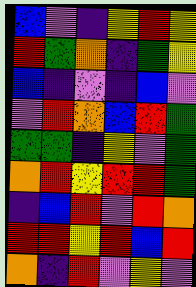[["blue", "violet", "indigo", "yellow", "red", "yellow"], ["red", "green", "orange", "indigo", "green", "yellow"], ["blue", "indigo", "violet", "indigo", "blue", "violet"], ["violet", "red", "orange", "blue", "red", "green"], ["green", "green", "indigo", "yellow", "violet", "green"], ["orange", "red", "yellow", "red", "red", "green"], ["indigo", "blue", "red", "violet", "red", "orange"], ["red", "red", "yellow", "red", "blue", "red"], ["orange", "indigo", "red", "violet", "yellow", "violet"]]